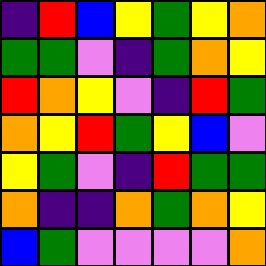[["indigo", "red", "blue", "yellow", "green", "yellow", "orange"], ["green", "green", "violet", "indigo", "green", "orange", "yellow"], ["red", "orange", "yellow", "violet", "indigo", "red", "green"], ["orange", "yellow", "red", "green", "yellow", "blue", "violet"], ["yellow", "green", "violet", "indigo", "red", "green", "green"], ["orange", "indigo", "indigo", "orange", "green", "orange", "yellow"], ["blue", "green", "violet", "violet", "violet", "violet", "orange"]]